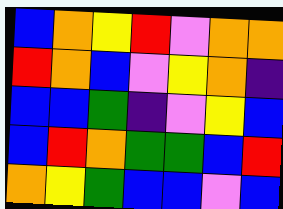[["blue", "orange", "yellow", "red", "violet", "orange", "orange"], ["red", "orange", "blue", "violet", "yellow", "orange", "indigo"], ["blue", "blue", "green", "indigo", "violet", "yellow", "blue"], ["blue", "red", "orange", "green", "green", "blue", "red"], ["orange", "yellow", "green", "blue", "blue", "violet", "blue"]]